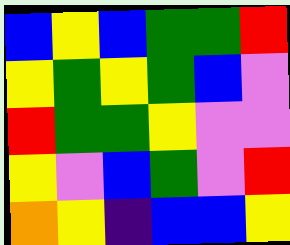[["blue", "yellow", "blue", "green", "green", "red"], ["yellow", "green", "yellow", "green", "blue", "violet"], ["red", "green", "green", "yellow", "violet", "violet"], ["yellow", "violet", "blue", "green", "violet", "red"], ["orange", "yellow", "indigo", "blue", "blue", "yellow"]]